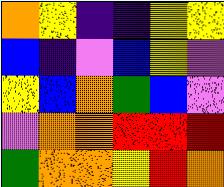[["orange", "yellow", "indigo", "indigo", "yellow", "yellow"], ["blue", "indigo", "violet", "blue", "yellow", "violet"], ["yellow", "blue", "orange", "green", "blue", "violet"], ["violet", "orange", "orange", "red", "red", "red"], ["green", "orange", "orange", "yellow", "red", "orange"]]